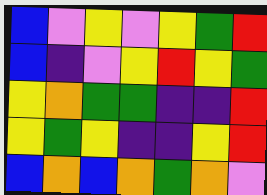[["blue", "violet", "yellow", "violet", "yellow", "green", "red"], ["blue", "indigo", "violet", "yellow", "red", "yellow", "green"], ["yellow", "orange", "green", "green", "indigo", "indigo", "red"], ["yellow", "green", "yellow", "indigo", "indigo", "yellow", "red"], ["blue", "orange", "blue", "orange", "green", "orange", "violet"]]